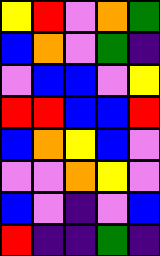[["yellow", "red", "violet", "orange", "green"], ["blue", "orange", "violet", "green", "indigo"], ["violet", "blue", "blue", "violet", "yellow"], ["red", "red", "blue", "blue", "red"], ["blue", "orange", "yellow", "blue", "violet"], ["violet", "violet", "orange", "yellow", "violet"], ["blue", "violet", "indigo", "violet", "blue"], ["red", "indigo", "indigo", "green", "indigo"]]